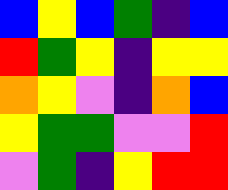[["blue", "yellow", "blue", "green", "indigo", "blue"], ["red", "green", "yellow", "indigo", "yellow", "yellow"], ["orange", "yellow", "violet", "indigo", "orange", "blue"], ["yellow", "green", "green", "violet", "violet", "red"], ["violet", "green", "indigo", "yellow", "red", "red"]]